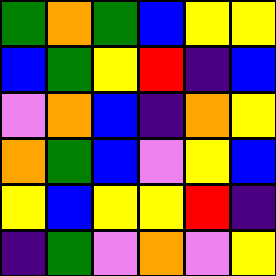[["green", "orange", "green", "blue", "yellow", "yellow"], ["blue", "green", "yellow", "red", "indigo", "blue"], ["violet", "orange", "blue", "indigo", "orange", "yellow"], ["orange", "green", "blue", "violet", "yellow", "blue"], ["yellow", "blue", "yellow", "yellow", "red", "indigo"], ["indigo", "green", "violet", "orange", "violet", "yellow"]]